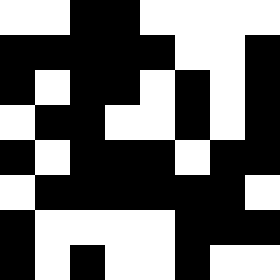[["white", "white", "black", "black", "white", "white", "white", "white"], ["black", "black", "black", "black", "black", "white", "white", "black"], ["black", "white", "black", "black", "white", "black", "white", "black"], ["white", "black", "black", "white", "white", "black", "white", "black"], ["black", "white", "black", "black", "black", "white", "black", "black"], ["white", "black", "black", "black", "black", "black", "black", "white"], ["black", "white", "white", "white", "white", "black", "black", "black"], ["black", "white", "black", "white", "white", "black", "white", "white"]]